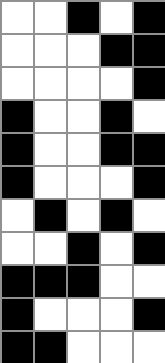[["white", "white", "black", "white", "black"], ["white", "white", "white", "black", "black"], ["white", "white", "white", "white", "black"], ["black", "white", "white", "black", "white"], ["black", "white", "white", "black", "black"], ["black", "white", "white", "white", "black"], ["white", "black", "white", "black", "white"], ["white", "white", "black", "white", "black"], ["black", "black", "black", "white", "white"], ["black", "white", "white", "white", "black"], ["black", "black", "white", "white", "white"]]